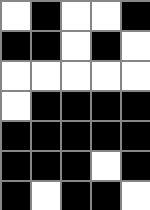[["white", "black", "white", "white", "black"], ["black", "black", "white", "black", "white"], ["white", "white", "white", "white", "white"], ["white", "black", "black", "black", "black"], ["black", "black", "black", "black", "black"], ["black", "black", "black", "white", "black"], ["black", "white", "black", "black", "white"]]